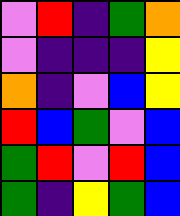[["violet", "red", "indigo", "green", "orange"], ["violet", "indigo", "indigo", "indigo", "yellow"], ["orange", "indigo", "violet", "blue", "yellow"], ["red", "blue", "green", "violet", "blue"], ["green", "red", "violet", "red", "blue"], ["green", "indigo", "yellow", "green", "blue"]]